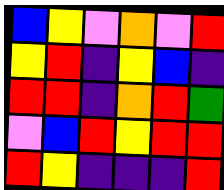[["blue", "yellow", "violet", "orange", "violet", "red"], ["yellow", "red", "indigo", "yellow", "blue", "indigo"], ["red", "red", "indigo", "orange", "red", "green"], ["violet", "blue", "red", "yellow", "red", "red"], ["red", "yellow", "indigo", "indigo", "indigo", "red"]]